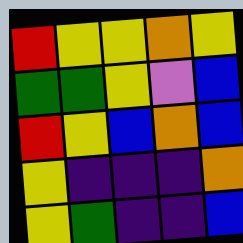[["red", "yellow", "yellow", "orange", "yellow"], ["green", "green", "yellow", "violet", "blue"], ["red", "yellow", "blue", "orange", "blue"], ["yellow", "indigo", "indigo", "indigo", "orange"], ["yellow", "green", "indigo", "indigo", "blue"]]